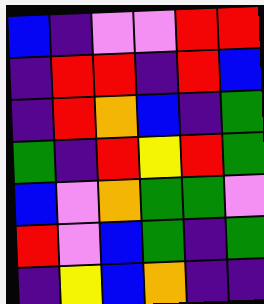[["blue", "indigo", "violet", "violet", "red", "red"], ["indigo", "red", "red", "indigo", "red", "blue"], ["indigo", "red", "orange", "blue", "indigo", "green"], ["green", "indigo", "red", "yellow", "red", "green"], ["blue", "violet", "orange", "green", "green", "violet"], ["red", "violet", "blue", "green", "indigo", "green"], ["indigo", "yellow", "blue", "orange", "indigo", "indigo"]]